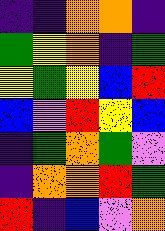[["indigo", "indigo", "orange", "orange", "indigo"], ["green", "yellow", "orange", "indigo", "green"], ["yellow", "green", "yellow", "blue", "red"], ["blue", "violet", "red", "yellow", "blue"], ["indigo", "green", "orange", "green", "violet"], ["indigo", "orange", "orange", "red", "green"], ["red", "indigo", "blue", "violet", "orange"]]